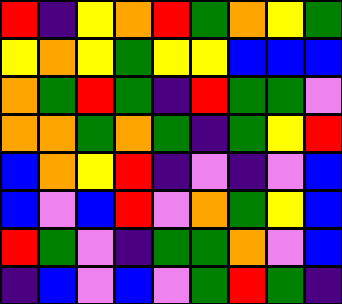[["red", "indigo", "yellow", "orange", "red", "green", "orange", "yellow", "green"], ["yellow", "orange", "yellow", "green", "yellow", "yellow", "blue", "blue", "blue"], ["orange", "green", "red", "green", "indigo", "red", "green", "green", "violet"], ["orange", "orange", "green", "orange", "green", "indigo", "green", "yellow", "red"], ["blue", "orange", "yellow", "red", "indigo", "violet", "indigo", "violet", "blue"], ["blue", "violet", "blue", "red", "violet", "orange", "green", "yellow", "blue"], ["red", "green", "violet", "indigo", "green", "green", "orange", "violet", "blue"], ["indigo", "blue", "violet", "blue", "violet", "green", "red", "green", "indigo"]]